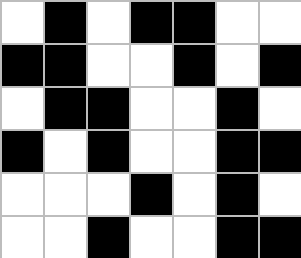[["white", "black", "white", "black", "black", "white", "white"], ["black", "black", "white", "white", "black", "white", "black"], ["white", "black", "black", "white", "white", "black", "white"], ["black", "white", "black", "white", "white", "black", "black"], ["white", "white", "white", "black", "white", "black", "white"], ["white", "white", "black", "white", "white", "black", "black"]]